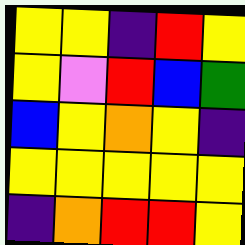[["yellow", "yellow", "indigo", "red", "yellow"], ["yellow", "violet", "red", "blue", "green"], ["blue", "yellow", "orange", "yellow", "indigo"], ["yellow", "yellow", "yellow", "yellow", "yellow"], ["indigo", "orange", "red", "red", "yellow"]]